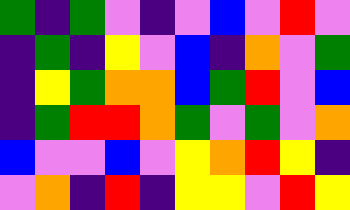[["green", "indigo", "green", "violet", "indigo", "violet", "blue", "violet", "red", "violet"], ["indigo", "green", "indigo", "yellow", "violet", "blue", "indigo", "orange", "violet", "green"], ["indigo", "yellow", "green", "orange", "orange", "blue", "green", "red", "violet", "blue"], ["indigo", "green", "red", "red", "orange", "green", "violet", "green", "violet", "orange"], ["blue", "violet", "violet", "blue", "violet", "yellow", "orange", "red", "yellow", "indigo"], ["violet", "orange", "indigo", "red", "indigo", "yellow", "yellow", "violet", "red", "yellow"]]